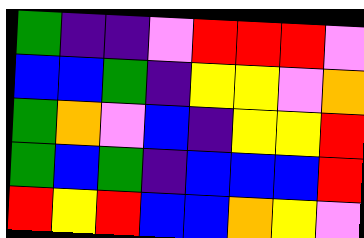[["green", "indigo", "indigo", "violet", "red", "red", "red", "violet"], ["blue", "blue", "green", "indigo", "yellow", "yellow", "violet", "orange"], ["green", "orange", "violet", "blue", "indigo", "yellow", "yellow", "red"], ["green", "blue", "green", "indigo", "blue", "blue", "blue", "red"], ["red", "yellow", "red", "blue", "blue", "orange", "yellow", "violet"]]